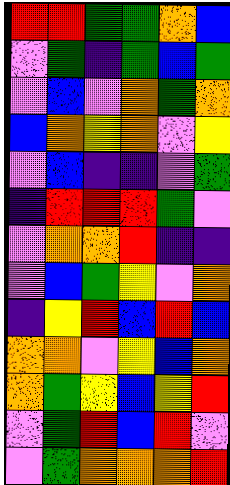[["red", "red", "green", "green", "orange", "blue"], ["violet", "green", "indigo", "green", "blue", "green"], ["violet", "blue", "violet", "orange", "green", "orange"], ["blue", "orange", "yellow", "orange", "violet", "yellow"], ["violet", "blue", "indigo", "indigo", "violet", "green"], ["indigo", "red", "red", "red", "green", "violet"], ["violet", "orange", "orange", "red", "indigo", "indigo"], ["violet", "blue", "green", "yellow", "violet", "orange"], ["indigo", "yellow", "red", "blue", "red", "blue"], ["orange", "orange", "violet", "yellow", "blue", "orange"], ["orange", "green", "yellow", "blue", "yellow", "red"], ["violet", "green", "red", "blue", "red", "violet"], ["violet", "green", "orange", "orange", "orange", "red"]]